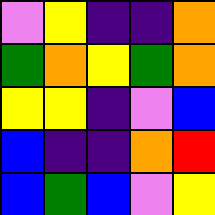[["violet", "yellow", "indigo", "indigo", "orange"], ["green", "orange", "yellow", "green", "orange"], ["yellow", "yellow", "indigo", "violet", "blue"], ["blue", "indigo", "indigo", "orange", "red"], ["blue", "green", "blue", "violet", "yellow"]]